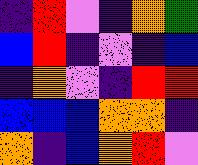[["indigo", "red", "violet", "indigo", "orange", "green"], ["blue", "red", "indigo", "violet", "indigo", "blue"], ["indigo", "orange", "violet", "indigo", "red", "red"], ["blue", "blue", "blue", "orange", "orange", "indigo"], ["orange", "indigo", "blue", "orange", "red", "violet"]]